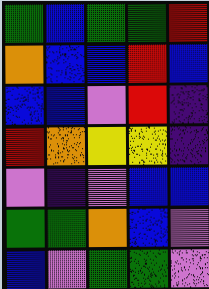[["green", "blue", "green", "green", "red"], ["orange", "blue", "blue", "red", "blue"], ["blue", "blue", "violet", "red", "indigo"], ["red", "orange", "yellow", "yellow", "indigo"], ["violet", "indigo", "violet", "blue", "blue"], ["green", "green", "orange", "blue", "violet"], ["blue", "violet", "green", "green", "violet"]]